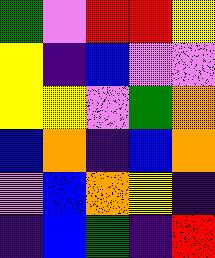[["green", "violet", "red", "red", "yellow"], ["yellow", "indigo", "blue", "violet", "violet"], ["yellow", "yellow", "violet", "green", "orange"], ["blue", "orange", "indigo", "blue", "orange"], ["violet", "blue", "orange", "yellow", "indigo"], ["indigo", "blue", "green", "indigo", "red"]]